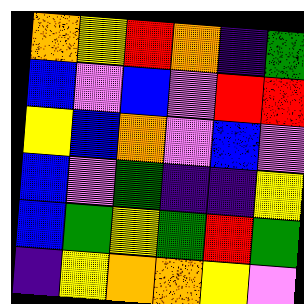[["orange", "yellow", "red", "orange", "indigo", "green"], ["blue", "violet", "blue", "violet", "red", "red"], ["yellow", "blue", "orange", "violet", "blue", "violet"], ["blue", "violet", "green", "indigo", "indigo", "yellow"], ["blue", "green", "yellow", "green", "red", "green"], ["indigo", "yellow", "orange", "orange", "yellow", "violet"]]